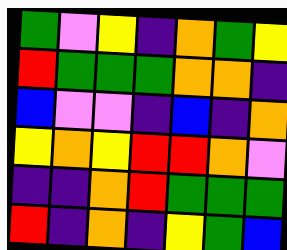[["green", "violet", "yellow", "indigo", "orange", "green", "yellow"], ["red", "green", "green", "green", "orange", "orange", "indigo"], ["blue", "violet", "violet", "indigo", "blue", "indigo", "orange"], ["yellow", "orange", "yellow", "red", "red", "orange", "violet"], ["indigo", "indigo", "orange", "red", "green", "green", "green"], ["red", "indigo", "orange", "indigo", "yellow", "green", "blue"]]